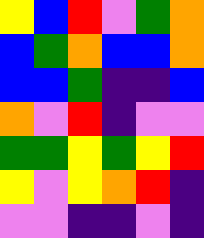[["yellow", "blue", "red", "violet", "green", "orange"], ["blue", "green", "orange", "blue", "blue", "orange"], ["blue", "blue", "green", "indigo", "indigo", "blue"], ["orange", "violet", "red", "indigo", "violet", "violet"], ["green", "green", "yellow", "green", "yellow", "red"], ["yellow", "violet", "yellow", "orange", "red", "indigo"], ["violet", "violet", "indigo", "indigo", "violet", "indigo"]]